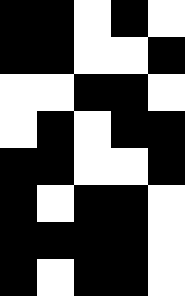[["black", "black", "white", "black", "white"], ["black", "black", "white", "white", "black"], ["white", "white", "black", "black", "white"], ["white", "black", "white", "black", "black"], ["black", "black", "white", "white", "black"], ["black", "white", "black", "black", "white"], ["black", "black", "black", "black", "white"], ["black", "white", "black", "black", "white"]]